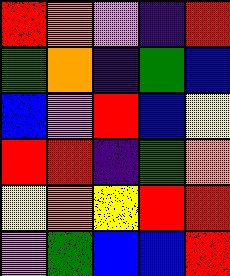[["red", "orange", "violet", "indigo", "red"], ["green", "orange", "indigo", "green", "blue"], ["blue", "violet", "red", "blue", "yellow"], ["red", "red", "indigo", "green", "orange"], ["yellow", "orange", "yellow", "red", "red"], ["violet", "green", "blue", "blue", "red"]]